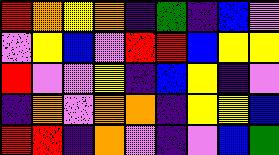[["red", "orange", "yellow", "orange", "indigo", "green", "indigo", "blue", "violet"], ["violet", "yellow", "blue", "violet", "red", "red", "blue", "yellow", "yellow"], ["red", "violet", "violet", "yellow", "indigo", "blue", "yellow", "indigo", "violet"], ["indigo", "orange", "violet", "orange", "orange", "indigo", "yellow", "yellow", "blue"], ["red", "red", "indigo", "orange", "violet", "indigo", "violet", "blue", "green"]]